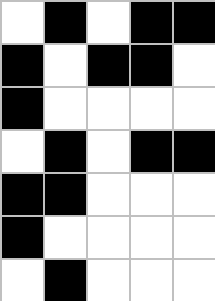[["white", "black", "white", "black", "black"], ["black", "white", "black", "black", "white"], ["black", "white", "white", "white", "white"], ["white", "black", "white", "black", "black"], ["black", "black", "white", "white", "white"], ["black", "white", "white", "white", "white"], ["white", "black", "white", "white", "white"]]